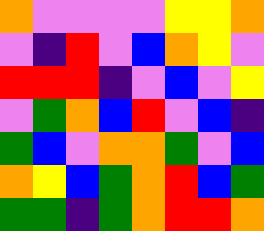[["orange", "violet", "violet", "violet", "violet", "yellow", "yellow", "orange"], ["violet", "indigo", "red", "violet", "blue", "orange", "yellow", "violet"], ["red", "red", "red", "indigo", "violet", "blue", "violet", "yellow"], ["violet", "green", "orange", "blue", "red", "violet", "blue", "indigo"], ["green", "blue", "violet", "orange", "orange", "green", "violet", "blue"], ["orange", "yellow", "blue", "green", "orange", "red", "blue", "green"], ["green", "green", "indigo", "green", "orange", "red", "red", "orange"]]